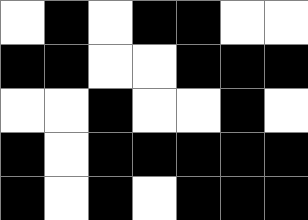[["white", "black", "white", "black", "black", "white", "white"], ["black", "black", "white", "white", "black", "black", "black"], ["white", "white", "black", "white", "white", "black", "white"], ["black", "white", "black", "black", "black", "black", "black"], ["black", "white", "black", "white", "black", "black", "black"]]